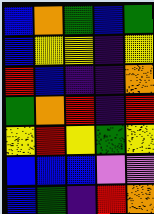[["blue", "orange", "green", "blue", "green"], ["blue", "yellow", "yellow", "indigo", "yellow"], ["red", "blue", "indigo", "indigo", "orange"], ["green", "orange", "red", "indigo", "red"], ["yellow", "red", "yellow", "green", "yellow"], ["blue", "blue", "blue", "violet", "violet"], ["blue", "green", "indigo", "red", "orange"]]